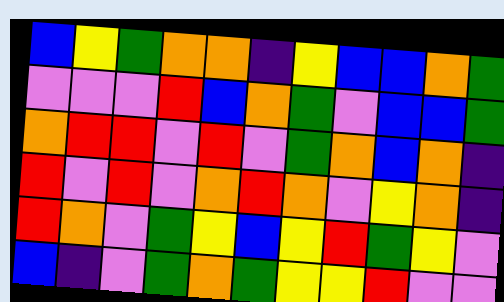[["blue", "yellow", "green", "orange", "orange", "indigo", "yellow", "blue", "blue", "orange", "green"], ["violet", "violet", "violet", "red", "blue", "orange", "green", "violet", "blue", "blue", "green"], ["orange", "red", "red", "violet", "red", "violet", "green", "orange", "blue", "orange", "indigo"], ["red", "violet", "red", "violet", "orange", "red", "orange", "violet", "yellow", "orange", "indigo"], ["red", "orange", "violet", "green", "yellow", "blue", "yellow", "red", "green", "yellow", "violet"], ["blue", "indigo", "violet", "green", "orange", "green", "yellow", "yellow", "red", "violet", "violet"]]